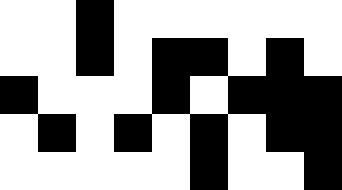[["white", "white", "black", "white", "white", "white", "white", "white", "white"], ["white", "white", "black", "white", "black", "black", "white", "black", "white"], ["black", "white", "white", "white", "black", "white", "black", "black", "black"], ["white", "black", "white", "black", "white", "black", "white", "black", "black"], ["white", "white", "white", "white", "white", "black", "white", "white", "black"]]